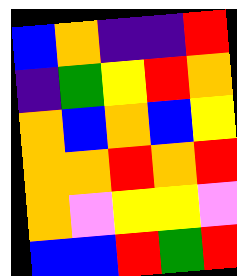[["blue", "orange", "indigo", "indigo", "red"], ["indigo", "green", "yellow", "red", "orange"], ["orange", "blue", "orange", "blue", "yellow"], ["orange", "orange", "red", "orange", "red"], ["orange", "violet", "yellow", "yellow", "violet"], ["blue", "blue", "red", "green", "red"]]